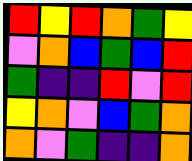[["red", "yellow", "red", "orange", "green", "yellow"], ["violet", "orange", "blue", "green", "blue", "red"], ["green", "indigo", "indigo", "red", "violet", "red"], ["yellow", "orange", "violet", "blue", "green", "orange"], ["orange", "violet", "green", "indigo", "indigo", "orange"]]